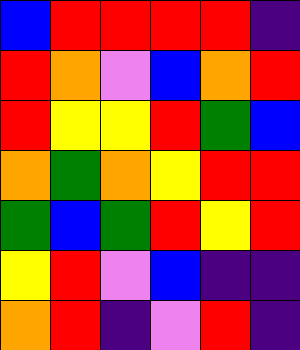[["blue", "red", "red", "red", "red", "indigo"], ["red", "orange", "violet", "blue", "orange", "red"], ["red", "yellow", "yellow", "red", "green", "blue"], ["orange", "green", "orange", "yellow", "red", "red"], ["green", "blue", "green", "red", "yellow", "red"], ["yellow", "red", "violet", "blue", "indigo", "indigo"], ["orange", "red", "indigo", "violet", "red", "indigo"]]